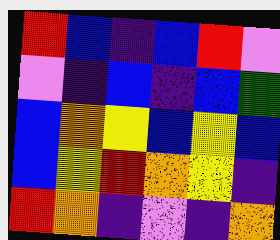[["red", "blue", "indigo", "blue", "red", "violet"], ["violet", "indigo", "blue", "indigo", "blue", "green"], ["blue", "orange", "yellow", "blue", "yellow", "blue"], ["blue", "yellow", "red", "orange", "yellow", "indigo"], ["red", "orange", "indigo", "violet", "indigo", "orange"]]